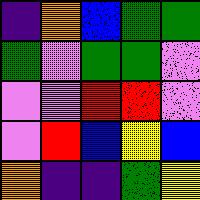[["indigo", "orange", "blue", "green", "green"], ["green", "violet", "green", "green", "violet"], ["violet", "violet", "red", "red", "violet"], ["violet", "red", "blue", "yellow", "blue"], ["orange", "indigo", "indigo", "green", "yellow"]]